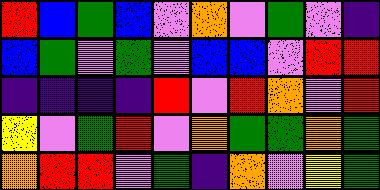[["red", "blue", "green", "blue", "violet", "orange", "violet", "green", "violet", "indigo"], ["blue", "green", "violet", "green", "violet", "blue", "blue", "violet", "red", "red"], ["indigo", "indigo", "indigo", "indigo", "red", "violet", "red", "orange", "violet", "red"], ["yellow", "violet", "green", "red", "violet", "orange", "green", "green", "orange", "green"], ["orange", "red", "red", "violet", "green", "indigo", "orange", "violet", "yellow", "green"]]